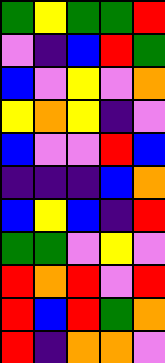[["green", "yellow", "green", "green", "red"], ["violet", "indigo", "blue", "red", "green"], ["blue", "violet", "yellow", "violet", "orange"], ["yellow", "orange", "yellow", "indigo", "violet"], ["blue", "violet", "violet", "red", "blue"], ["indigo", "indigo", "indigo", "blue", "orange"], ["blue", "yellow", "blue", "indigo", "red"], ["green", "green", "violet", "yellow", "violet"], ["red", "orange", "red", "violet", "red"], ["red", "blue", "red", "green", "orange"], ["red", "indigo", "orange", "orange", "violet"]]